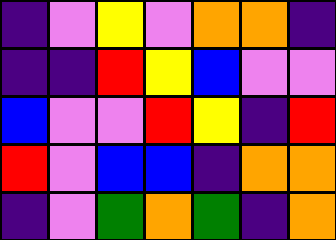[["indigo", "violet", "yellow", "violet", "orange", "orange", "indigo"], ["indigo", "indigo", "red", "yellow", "blue", "violet", "violet"], ["blue", "violet", "violet", "red", "yellow", "indigo", "red"], ["red", "violet", "blue", "blue", "indigo", "orange", "orange"], ["indigo", "violet", "green", "orange", "green", "indigo", "orange"]]